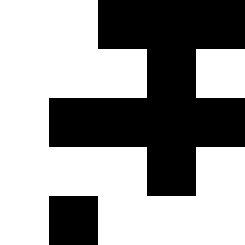[["white", "white", "black", "black", "black"], ["white", "white", "white", "black", "white"], ["white", "black", "black", "black", "black"], ["white", "white", "white", "black", "white"], ["white", "black", "white", "white", "white"]]